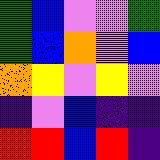[["green", "blue", "violet", "violet", "green"], ["green", "blue", "orange", "violet", "blue"], ["orange", "yellow", "violet", "yellow", "violet"], ["indigo", "violet", "blue", "indigo", "indigo"], ["red", "red", "blue", "red", "indigo"]]